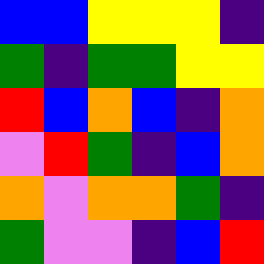[["blue", "blue", "yellow", "yellow", "yellow", "indigo"], ["green", "indigo", "green", "green", "yellow", "yellow"], ["red", "blue", "orange", "blue", "indigo", "orange"], ["violet", "red", "green", "indigo", "blue", "orange"], ["orange", "violet", "orange", "orange", "green", "indigo"], ["green", "violet", "violet", "indigo", "blue", "red"]]